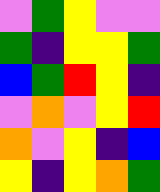[["violet", "green", "yellow", "violet", "violet"], ["green", "indigo", "yellow", "yellow", "green"], ["blue", "green", "red", "yellow", "indigo"], ["violet", "orange", "violet", "yellow", "red"], ["orange", "violet", "yellow", "indigo", "blue"], ["yellow", "indigo", "yellow", "orange", "green"]]